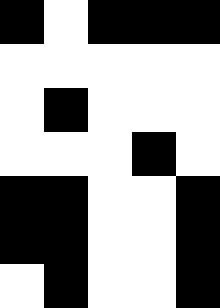[["black", "white", "black", "black", "black"], ["white", "white", "white", "white", "white"], ["white", "black", "white", "white", "white"], ["white", "white", "white", "black", "white"], ["black", "black", "white", "white", "black"], ["black", "black", "white", "white", "black"], ["white", "black", "white", "white", "black"]]